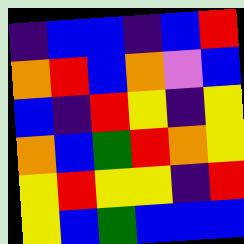[["indigo", "blue", "blue", "indigo", "blue", "red"], ["orange", "red", "blue", "orange", "violet", "blue"], ["blue", "indigo", "red", "yellow", "indigo", "yellow"], ["orange", "blue", "green", "red", "orange", "yellow"], ["yellow", "red", "yellow", "yellow", "indigo", "red"], ["yellow", "blue", "green", "blue", "blue", "blue"]]